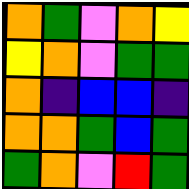[["orange", "green", "violet", "orange", "yellow"], ["yellow", "orange", "violet", "green", "green"], ["orange", "indigo", "blue", "blue", "indigo"], ["orange", "orange", "green", "blue", "green"], ["green", "orange", "violet", "red", "green"]]